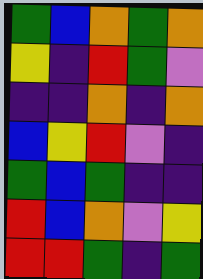[["green", "blue", "orange", "green", "orange"], ["yellow", "indigo", "red", "green", "violet"], ["indigo", "indigo", "orange", "indigo", "orange"], ["blue", "yellow", "red", "violet", "indigo"], ["green", "blue", "green", "indigo", "indigo"], ["red", "blue", "orange", "violet", "yellow"], ["red", "red", "green", "indigo", "green"]]